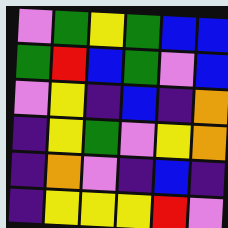[["violet", "green", "yellow", "green", "blue", "blue"], ["green", "red", "blue", "green", "violet", "blue"], ["violet", "yellow", "indigo", "blue", "indigo", "orange"], ["indigo", "yellow", "green", "violet", "yellow", "orange"], ["indigo", "orange", "violet", "indigo", "blue", "indigo"], ["indigo", "yellow", "yellow", "yellow", "red", "violet"]]